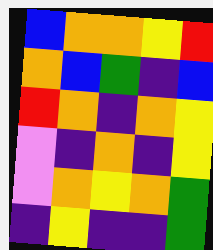[["blue", "orange", "orange", "yellow", "red"], ["orange", "blue", "green", "indigo", "blue"], ["red", "orange", "indigo", "orange", "yellow"], ["violet", "indigo", "orange", "indigo", "yellow"], ["violet", "orange", "yellow", "orange", "green"], ["indigo", "yellow", "indigo", "indigo", "green"]]